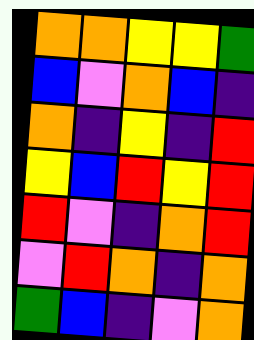[["orange", "orange", "yellow", "yellow", "green"], ["blue", "violet", "orange", "blue", "indigo"], ["orange", "indigo", "yellow", "indigo", "red"], ["yellow", "blue", "red", "yellow", "red"], ["red", "violet", "indigo", "orange", "red"], ["violet", "red", "orange", "indigo", "orange"], ["green", "blue", "indigo", "violet", "orange"]]